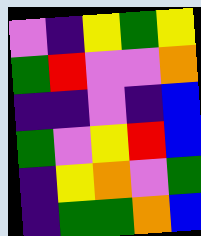[["violet", "indigo", "yellow", "green", "yellow"], ["green", "red", "violet", "violet", "orange"], ["indigo", "indigo", "violet", "indigo", "blue"], ["green", "violet", "yellow", "red", "blue"], ["indigo", "yellow", "orange", "violet", "green"], ["indigo", "green", "green", "orange", "blue"]]